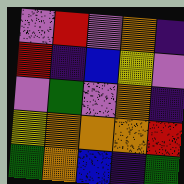[["violet", "red", "violet", "orange", "indigo"], ["red", "indigo", "blue", "yellow", "violet"], ["violet", "green", "violet", "orange", "indigo"], ["yellow", "orange", "orange", "orange", "red"], ["green", "orange", "blue", "indigo", "green"]]